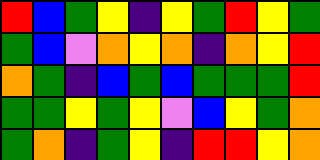[["red", "blue", "green", "yellow", "indigo", "yellow", "green", "red", "yellow", "green"], ["green", "blue", "violet", "orange", "yellow", "orange", "indigo", "orange", "yellow", "red"], ["orange", "green", "indigo", "blue", "green", "blue", "green", "green", "green", "red"], ["green", "green", "yellow", "green", "yellow", "violet", "blue", "yellow", "green", "orange"], ["green", "orange", "indigo", "green", "yellow", "indigo", "red", "red", "yellow", "orange"]]